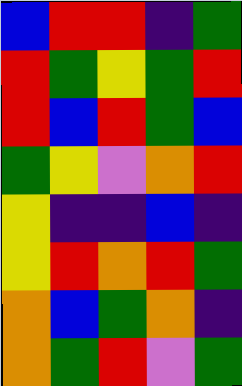[["blue", "red", "red", "indigo", "green"], ["red", "green", "yellow", "green", "red"], ["red", "blue", "red", "green", "blue"], ["green", "yellow", "violet", "orange", "red"], ["yellow", "indigo", "indigo", "blue", "indigo"], ["yellow", "red", "orange", "red", "green"], ["orange", "blue", "green", "orange", "indigo"], ["orange", "green", "red", "violet", "green"]]